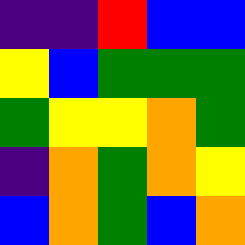[["indigo", "indigo", "red", "blue", "blue"], ["yellow", "blue", "green", "green", "green"], ["green", "yellow", "yellow", "orange", "green"], ["indigo", "orange", "green", "orange", "yellow"], ["blue", "orange", "green", "blue", "orange"]]